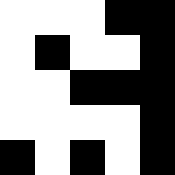[["white", "white", "white", "black", "black"], ["white", "black", "white", "white", "black"], ["white", "white", "black", "black", "black"], ["white", "white", "white", "white", "black"], ["black", "white", "black", "white", "black"]]